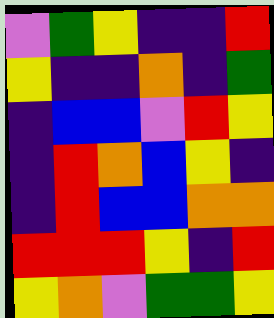[["violet", "green", "yellow", "indigo", "indigo", "red"], ["yellow", "indigo", "indigo", "orange", "indigo", "green"], ["indigo", "blue", "blue", "violet", "red", "yellow"], ["indigo", "red", "orange", "blue", "yellow", "indigo"], ["indigo", "red", "blue", "blue", "orange", "orange"], ["red", "red", "red", "yellow", "indigo", "red"], ["yellow", "orange", "violet", "green", "green", "yellow"]]